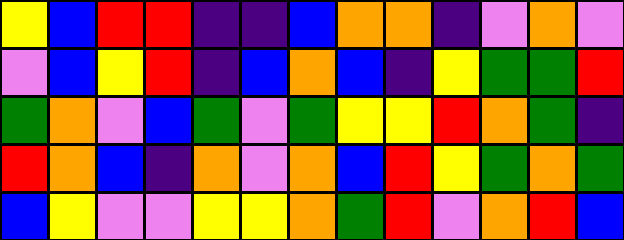[["yellow", "blue", "red", "red", "indigo", "indigo", "blue", "orange", "orange", "indigo", "violet", "orange", "violet"], ["violet", "blue", "yellow", "red", "indigo", "blue", "orange", "blue", "indigo", "yellow", "green", "green", "red"], ["green", "orange", "violet", "blue", "green", "violet", "green", "yellow", "yellow", "red", "orange", "green", "indigo"], ["red", "orange", "blue", "indigo", "orange", "violet", "orange", "blue", "red", "yellow", "green", "orange", "green"], ["blue", "yellow", "violet", "violet", "yellow", "yellow", "orange", "green", "red", "violet", "orange", "red", "blue"]]